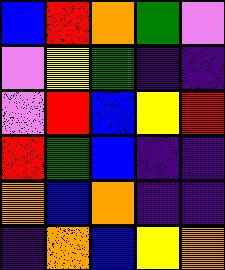[["blue", "red", "orange", "green", "violet"], ["violet", "yellow", "green", "indigo", "indigo"], ["violet", "red", "blue", "yellow", "red"], ["red", "green", "blue", "indigo", "indigo"], ["orange", "blue", "orange", "indigo", "indigo"], ["indigo", "orange", "blue", "yellow", "orange"]]